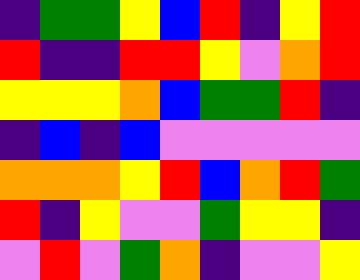[["indigo", "green", "green", "yellow", "blue", "red", "indigo", "yellow", "red"], ["red", "indigo", "indigo", "red", "red", "yellow", "violet", "orange", "red"], ["yellow", "yellow", "yellow", "orange", "blue", "green", "green", "red", "indigo"], ["indigo", "blue", "indigo", "blue", "violet", "violet", "violet", "violet", "violet"], ["orange", "orange", "orange", "yellow", "red", "blue", "orange", "red", "green"], ["red", "indigo", "yellow", "violet", "violet", "green", "yellow", "yellow", "indigo"], ["violet", "red", "violet", "green", "orange", "indigo", "violet", "violet", "yellow"]]